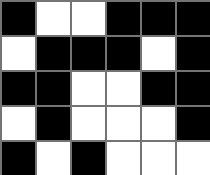[["black", "white", "white", "black", "black", "black"], ["white", "black", "black", "black", "white", "black"], ["black", "black", "white", "white", "black", "black"], ["white", "black", "white", "white", "white", "black"], ["black", "white", "black", "white", "white", "white"]]